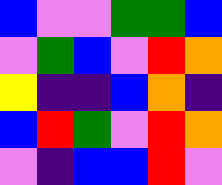[["blue", "violet", "violet", "green", "green", "blue"], ["violet", "green", "blue", "violet", "red", "orange"], ["yellow", "indigo", "indigo", "blue", "orange", "indigo"], ["blue", "red", "green", "violet", "red", "orange"], ["violet", "indigo", "blue", "blue", "red", "violet"]]